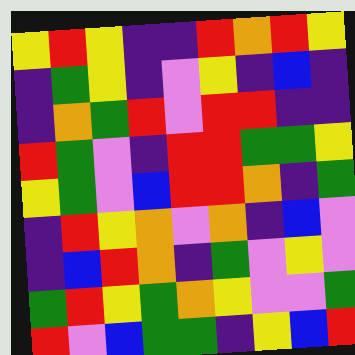[["yellow", "red", "yellow", "indigo", "indigo", "red", "orange", "red", "yellow"], ["indigo", "green", "yellow", "indigo", "violet", "yellow", "indigo", "blue", "indigo"], ["indigo", "orange", "green", "red", "violet", "red", "red", "indigo", "indigo"], ["red", "green", "violet", "indigo", "red", "red", "green", "green", "yellow"], ["yellow", "green", "violet", "blue", "red", "red", "orange", "indigo", "green"], ["indigo", "red", "yellow", "orange", "violet", "orange", "indigo", "blue", "violet"], ["indigo", "blue", "red", "orange", "indigo", "green", "violet", "yellow", "violet"], ["green", "red", "yellow", "green", "orange", "yellow", "violet", "violet", "green"], ["red", "violet", "blue", "green", "green", "indigo", "yellow", "blue", "red"]]